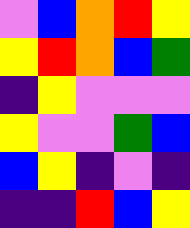[["violet", "blue", "orange", "red", "yellow"], ["yellow", "red", "orange", "blue", "green"], ["indigo", "yellow", "violet", "violet", "violet"], ["yellow", "violet", "violet", "green", "blue"], ["blue", "yellow", "indigo", "violet", "indigo"], ["indigo", "indigo", "red", "blue", "yellow"]]